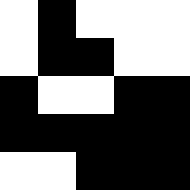[["white", "black", "white", "white", "white"], ["white", "black", "black", "white", "white"], ["black", "white", "white", "black", "black"], ["black", "black", "black", "black", "black"], ["white", "white", "black", "black", "black"]]